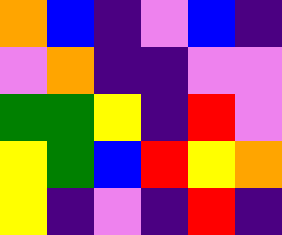[["orange", "blue", "indigo", "violet", "blue", "indigo"], ["violet", "orange", "indigo", "indigo", "violet", "violet"], ["green", "green", "yellow", "indigo", "red", "violet"], ["yellow", "green", "blue", "red", "yellow", "orange"], ["yellow", "indigo", "violet", "indigo", "red", "indigo"]]